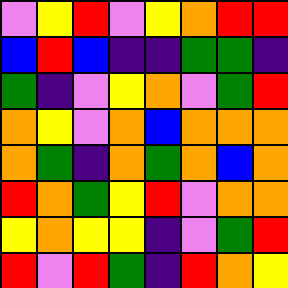[["violet", "yellow", "red", "violet", "yellow", "orange", "red", "red"], ["blue", "red", "blue", "indigo", "indigo", "green", "green", "indigo"], ["green", "indigo", "violet", "yellow", "orange", "violet", "green", "red"], ["orange", "yellow", "violet", "orange", "blue", "orange", "orange", "orange"], ["orange", "green", "indigo", "orange", "green", "orange", "blue", "orange"], ["red", "orange", "green", "yellow", "red", "violet", "orange", "orange"], ["yellow", "orange", "yellow", "yellow", "indigo", "violet", "green", "red"], ["red", "violet", "red", "green", "indigo", "red", "orange", "yellow"]]